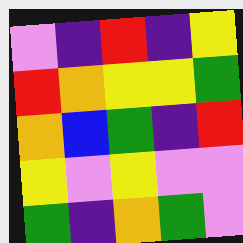[["violet", "indigo", "red", "indigo", "yellow"], ["red", "orange", "yellow", "yellow", "green"], ["orange", "blue", "green", "indigo", "red"], ["yellow", "violet", "yellow", "violet", "violet"], ["green", "indigo", "orange", "green", "violet"]]